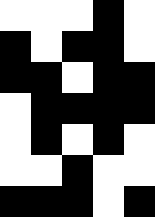[["white", "white", "white", "black", "white"], ["black", "white", "black", "black", "white"], ["black", "black", "white", "black", "black"], ["white", "black", "black", "black", "black"], ["white", "black", "white", "black", "white"], ["white", "white", "black", "white", "white"], ["black", "black", "black", "white", "black"]]